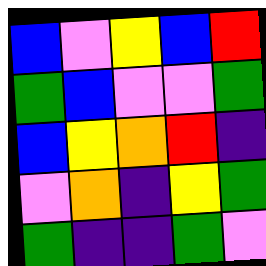[["blue", "violet", "yellow", "blue", "red"], ["green", "blue", "violet", "violet", "green"], ["blue", "yellow", "orange", "red", "indigo"], ["violet", "orange", "indigo", "yellow", "green"], ["green", "indigo", "indigo", "green", "violet"]]